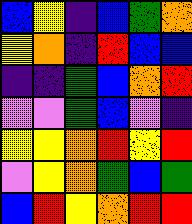[["blue", "yellow", "indigo", "blue", "green", "orange"], ["yellow", "orange", "indigo", "red", "blue", "blue"], ["indigo", "indigo", "green", "blue", "orange", "red"], ["violet", "violet", "green", "blue", "violet", "indigo"], ["yellow", "yellow", "orange", "red", "yellow", "red"], ["violet", "yellow", "orange", "green", "blue", "green"], ["blue", "red", "yellow", "orange", "red", "red"]]